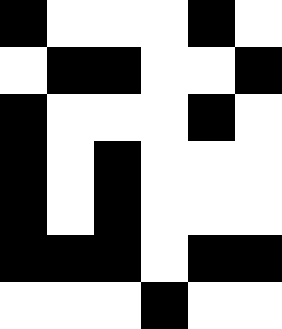[["black", "white", "white", "white", "black", "white"], ["white", "black", "black", "white", "white", "black"], ["black", "white", "white", "white", "black", "white"], ["black", "white", "black", "white", "white", "white"], ["black", "white", "black", "white", "white", "white"], ["black", "black", "black", "white", "black", "black"], ["white", "white", "white", "black", "white", "white"]]